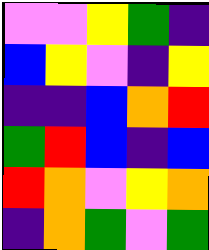[["violet", "violet", "yellow", "green", "indigo"], ["blue", "yellow", "violet", "indigo", "yellow"], ["indigo", "indigo", "blue", "orange", "red"], ["green", "red", "blue", "indigo", "blue"], ["red", "orange", "violet", "yellow", "orange"], ["indigo", "orange", "green", "violet", "green"]]